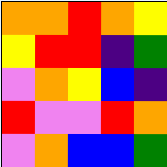[["orange", "orange", "red", "orange", "yellow"], ["yellow", "red", "red", "indigo", "green"], ["violet", "orange", "yellow", "blue", "indigo"], ["red", "violet", "violet", "red", "orange"], ["violet", "orange", "blue", "blue", "green"]]